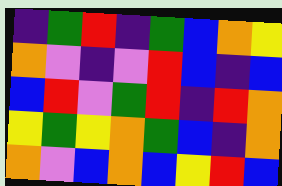[["indigo", "green", "red", "indigo", "green", "blue", "orange", "yellow"], ["orange", "violet", "indigo", "violet", "red", "blue", "indigo", "blue"], ["blue", "red", "violet", "green", "red", "indigo", "red", "orange"], ["yellow", "green", "yellow", "orange", "green", "blue", "indigo", "orange"], ["orange", "violet", "blue", "orange", "blue", "yellow", "red", "blue"]]